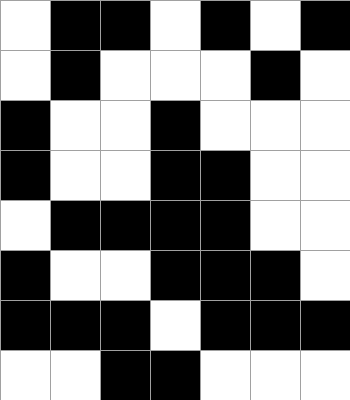[["white", "black", "black", "white", "black", "white", "black"], ["white", "black", "white", "white", "white", "black", "white"], ["black", "white", "white", "black", "white", "white", "white"], ["black", "white", "white", "black", "black", "white", "white"], ["white", "black", "black", "black", "black", "white", "white"], ["black", "white", "white", "black", "black", "black", "white"], ["black", "black", "black", "white", "black", "black", "black"], ["white", "white", "black", "black", "white", "white", "white"]]